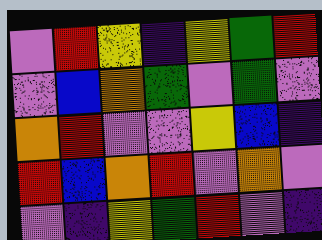[["violet", "red", "yellow", "indigo", "yellow", "green", "red"], ["violet", "blue", "orange", "green", "violet", "green", "violet"], ["orange", "red", "violet", "violet", "yellow", "blue", "indigo"], ["red", "blue", "orange", "red", "violet", "orange", "violet"], ["violet", "indigo", "yellow", "green", "red", "violet", "indigo"]]